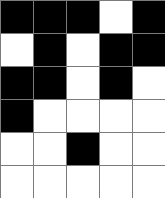[["black", "black", "black", "white", "black"], ["white", "black", "white", "black", "black"], ["black", "black", "white", "black", "white"], ["black", "white", "white", "white", "white"], ["white", "white", "black", "white", "white"], ["white", "white", "white", "white", "white"]]